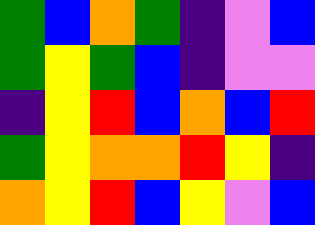[["green", "blue", "orange", "green", "indigo", "violet", "blue"], ["green", "yellow", "green", "blue", "indigo", "violet", "violet"], ["indigo", "yellow", "red", "blue", "orange", "blue", "red"], ["green", "yellow", "orange", "orange", "red", "yellow", "indigo"], ["orange", "yellow", "red", "blue", "yellow", "violet", "blue"]]